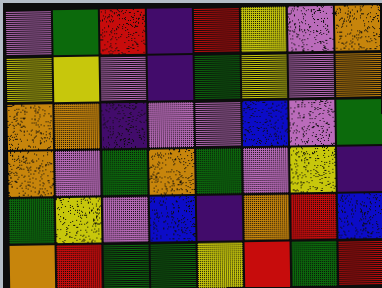[["violet", "green", "red", "indigo", "red", "yellow", "violet", "orange"], ["yellow", "yellow", "violet", "indigo", "green", "yellow", "violet", "orange"], ["orange", "orange", "indigo", "violet", "violet", "blue", "violet", "green"], ["orange", "violet", "green", "orange", "green", "violet", "yellow", "indigo"], ["green", "yellow", "violet", "blue", "indigo", "orange", "red", "blue"], ["orange", "red", "green", "green", "yellow", "red", "green", "red"]]